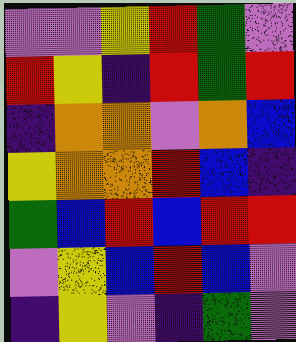[["violet", "violet", "yellow", "red", "green", "violet"], ["red", "yellow", "indigo", "red", "green", "red"], ["indigo", "orange", "orange", "violet", "orange", "blue"], ["yellow", "orange", "orange", "red", "blue", "indigo"], ["green", "blue", "red", "blue", "red", "red"], ["violet", "yellow", "blue", "red", "blue", "violet"], ["indigo", "yellow", "violet", "indigo", "green", "violet"]]